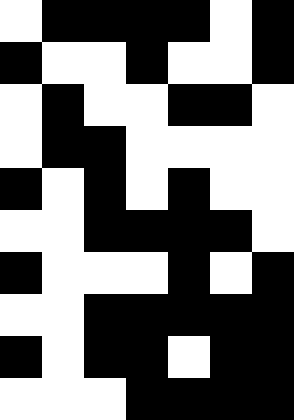[["white", "black", "black", "black", "black", "white", "black"], ["black", "white", "white", "black", "white", "white", "black"], ["white", "black", "white", "white", "black", "black", "white"], ["white", "black", "black", "white", "white", "white", "white"], ["black", "white", "black", "white", "black", "white", "white"], ["white", "white", "black", "black", "black", "black", "white"], ["black", "white", "white", "white", "black", "white", "black"], ["white", "white", "black", "black", "black", "black", "black"], ["black", "white", "black", "black", "white", "black", "black"], ["white", "white", "white", "black", "black", "black", "black"]]